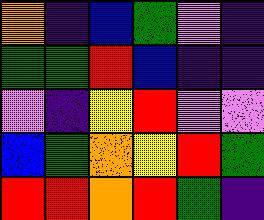[["orange", "indigo", "blue", "green", "violet", "indigo"], ["green", "green", "red", "blue", "indigo", "indigo"], ["violet", "indigo", "yellow", "red", "violet", "violet"], ["blue", "green", "orange", "yellow", "red", "green"], ["red", "red", "orange", "red", "green", "indigo"]]